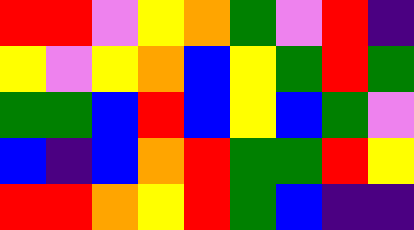[["red", "red", "violet", "yellow", "orange", "green", "violet", "red", "indigo"], ["yellow", "violet", "yellow", "orange", "blue", "yellow", "green", "red", "green"], ["green", "green", "blue", "red", "blue", "yellow", "blue", "green", "violet"], ["blue", "indigo", "blue", "orange", "red", "green", "green", "red", "yellow"], ["red", "red", "orange", "yellow", "red", "green", "blue", "indigo", "indigo"]]